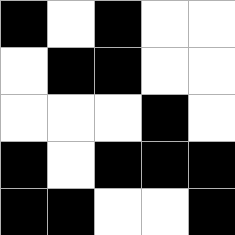[["black", "white", "black", "white", "white"], ["white", "black", "black", "white", "white"], ["white", "white", "white", "black", "white"], ["black", "white", "black", "black", "black"], ["black", "black", "white", "white", "black"]]